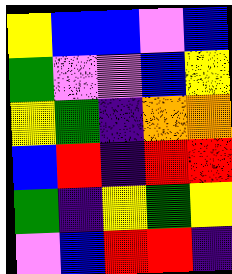[["yellow", "blue", "blue", "violet", "blue"], ["green", "violet", "violet", "blue", "yellow"], ["yellow", "green", "indigo", "orange", "orange"], ["blue", "red", "indigo", "red", "red"], ["green", "indigo", "yellow", "green", "yellow"], ["violet", "blue", "red", "red", "indigo"]]